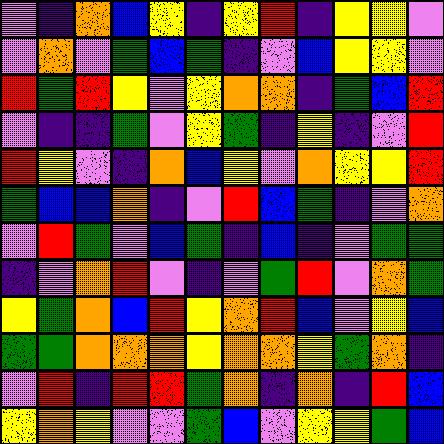[["violet", "indigo", "orange", "blue", "yellow", "indigo", "yellow", "red", "indigo", "yellow", "yellow", "violet"], ["violet", "orange", "violet", "green", "blue", "green", "indigo", "violet", "blue", "yellow", "yellow", "violet"], ["red", "green", "red", "yellow", "violet", "yellow", "orange", "orange", "indigo", "green", "blue", "red"], ["violet", "indigo", "indigo", "green", "violet", "yellow", "green", "indigo", "yellow", "indigo", "violet", "red"], ["red", "yellow", "violet", "indigo", "orange", "blue", "yellow", "violet", "orange", "yellow", "yellow", "red"], ["green", "blue", "blue", "orange", "indigo", "violet", "red", "blue", "green", "indigo", "violet", "orange"], ["violet", "red", "green", "violet", "blue", "green", "indigo", "blue", "indigo", "violet", "green", "green"], ["indigo", "violet", "orange", "red", "violet", "indigo", "violet", "green", "red", "violet", "orange", "green"], ["yellow", "green", "orange", "blue", "red", "yellow", "orange", "red", "blue", "violet", "yellow", "blue"], ["green", "green", "orange", "orange", "orange", "yellow", "orange", "orange", "yellow", "green", "orange", "indigo"], ["violet", "red", "indigo", "red", "red", "green", "orange", "indigo", "orange", "indigo", "red", "blue"], ["yellow", "orange", "yellow", "violet", "violet", "green", "blue", "violet", "yellow", "yellow", "green", "blue"]]